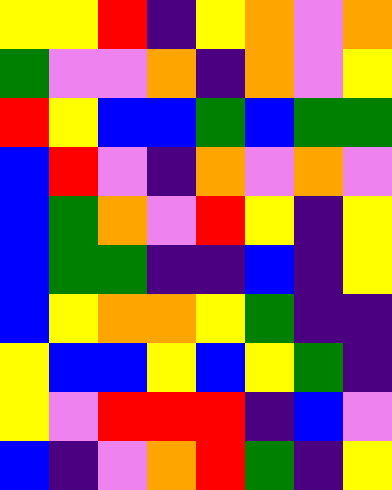[["yellow", "yellow", "red", "indigo", "yellow", "orange", "violet", "orange"], ["green", "violet", "violet", "orange", "indigo", "orange", "violet", "yellow"], ["red", "yellow", "blue", "blue", "green", "blue", "green", "green"], ["blue", "red", "violet", "indigo", "orange", "violet", "orange", "violet"], ["blue", "green", "orange", "violet", "red", "yellow", "indigo", "yellow"], ["blue", "green", "green", "indigo", "indigo", "blue", "indigo", "yellow"], ["blue", "yellow", "orange", "orange", "yellow", "green", "indigo", "indigo"], ["yellow", "blue", "blue", "yellow", "blue", "yellow", "green", "indigo"], ["yellow", "violet", "red", "red", "red", "indigo", "blue", "violet"], ["blue", "indigo", "violet", "orange", "red", "green", "indigo", "yellow"]]